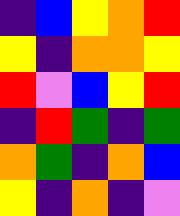[["indigo", "blue", "yellow", "orange", "red"], ["yellow", "indigo", "orange", "orange", "yellow"], ["red", "violet", "blue", "yellow", "red"], ["indigo", "red", "green", "indigo", "green"], ["orange", "green", "indigo", "orange", "blue"], ["yellow", "indigo", "orange", "indigo", "violet"]]